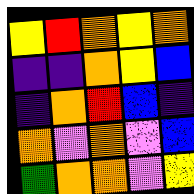[["yellow", "red", "orange", "yellow", "orange"], ["indigo", "indigo", "orange", "yellow", "blue"], ["indigo", "orange", "red", "blue", "indigo"], ["orange", "violet", "orange", "violet", "blue"], ["green", "orange", "orange", "violet", "yellow"]]